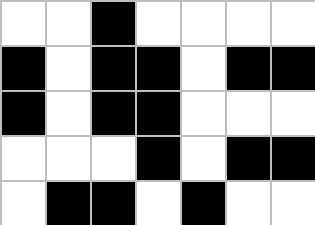[["white", "white", "black", "white", "white", "white", "white"], ["black", "white", "black", "black", "white", "black", "black"], ["black", "white", "black", "black", "white", "white", "white"], ["white", "white", "white", "black", "white", "black", "black"], ["white", "black", "black", "white", "black", "white", "white"]]